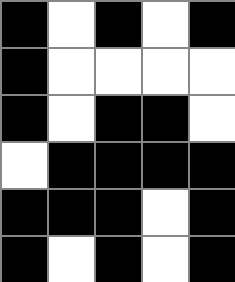[["black", "white", "black", "white", "black"], ["black", "white", "white", "white", "white"], ["black", "white", "black", "black", "white"], ["white", "black", "black", "black", "black"], ["black", "black", "black", "white", "black"], ["black", "white", "black", "white", "black"]]